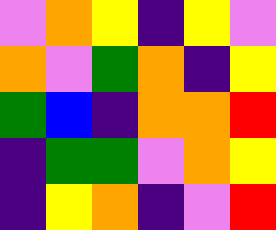[["violet", "orange", "yellow", "indigo", "yellow", "violet"], ["orange", "violet", "green", "orange", "indigo", "yellow"], ["green", "blue", "indigo", "orange", "orange", "red"], ["indigo", "green", "green", "violet", "orange", "yellow"], ["indigo", "yellow", "orange", "indigo", "violet", "red"]]